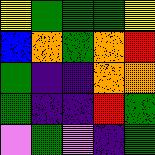[["yellow", "green", "green", "green", "yellow"], ["blue", "orange", "green", "orange", "red"], ["green", "indigo", "indigo", "orange", "orange"], ["green", "indigo", "indigo", "red", "green"], ["violet", "green", "violet", "indigo", "green"]]